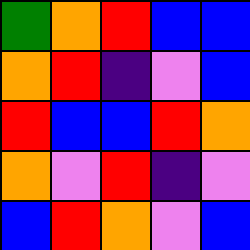[["green", "orange", "red", "blue", "blue"], ["orange", "red", "indigo", "violet", "blue"], ["red", "blue", "blue", "red", "orange"], ["orange", "violet", "red", "indigo", "violet"], ["blue", "red", "orange", "violet", "blue"]]